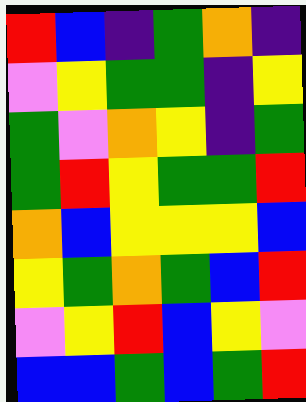[["red", "blue", "indigo", "green", "orange", "indigo"], ["violet", "yellow", "green", "green", "indigo", "yellow"], ["green", "violet", "orange", "yellow", "indigo", "green"], ["green", "red", "yellow", "green", "green", "red"], ["orange", "blue", "yellow", "yellow", "yellow", "blue"], ["yellow", "green", "orange", "green", "blue", "red"], ["violet", "yellow", "red", "blue", "yellow", "violet"], ["blue", "blue", "green", "blue", "green", "red"]]